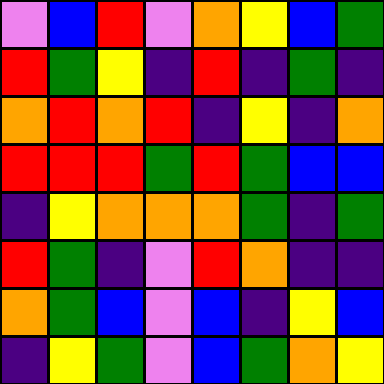[["violet", "blue", "red", "violet", "orange", "yellow", "blue", "green"], ["red", "green", "yellow", "indigo", "red", "indigo", "green", "indigo"], ["orange", "red", "orange", "red", "indigo", "yellow", "indigo", "orange"], ["red", "red", "red", "green", "red", "green", "blue", "blue"], ["indigo", "yellow", "orange", "orange", "orange", "green", "indigo", "green"], ["red", "green", "indigo", "violet", "red", "orange", "indigo", "indigo"], ["orange", "green", "blue", "violet", "blue", "indigo", "yellow", "blue"], ["indigo", "yellow", "green", "violet", "blue", "green", "orange", "yellow"]]